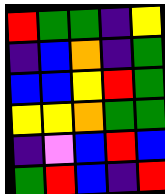[["red", "green", "green", "indigo", "yellow"], ["indigo", "blue", "orange", "indigo", "green"], ["blue", "blue", "yellow", "red", "green"], ["yellow", "yellow", "orange", "green", "green"], ["indigo", "violet", "blue", "red", "blue"], ["green", "red", "blue", "indigo", "red"]]